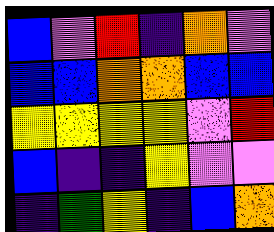[["blue", "violet", "red", "indigo", "orange", "violet"], ["blue", "blue", "orange", "orange", "blue", "blue"], ["yellow", "yellow", "yellow", "yellow", "violet", "red"], ["blue", "indigo", "indigo", "yellow", "violet", "violet"], ["indigo", "green", "yellow", "indigo", "blue", "orange"]]